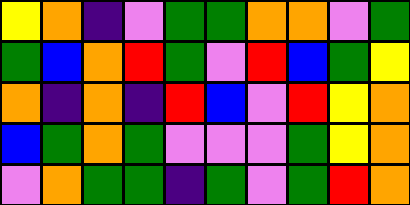[["yellow", "orange", "indigo", "violet", "green", "green", "orange", "orange", "violet", "green"], ["green", "blue", "orange", "red", "green", "violet", "red", "blue", "green", "yellow"], ["orange", "indigo", "orange", "indigo", "red", "blue", "violet", "red", "yellow", "orange"], ["blue", "green", "orange", "green", "violet", "violet", "violet", "green", "yellow", "orange"], ["violet", "orange", "green", "green", "indigo", "green", "violet", "green", "red", "orange"]]